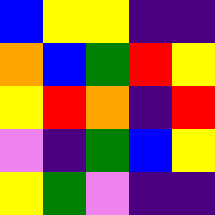[["blue", "yellow", "yellow", "indigo", "indigo"], ["orange", "blue", "green", "red", "yellow"], ["yellow", "red", "orange", "indigo", "red"], ["violet", "indigo", "green", "blue", "yellow"], ["yellow", "green", "violet", "indigo", "indigo"]]